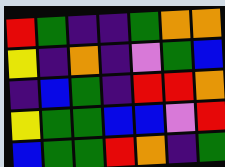[["red", "green", "indigo", "indigo", "green", "orange", "orange"], ["yellow", "indigo", "orange", "indigo", "violet", "green", "blue"], ["indigo", "blue", "green", "indigo", "red", "red", "orange"], ["yellow", "green", "green", "blue", "blue", "violet", "red"], ["blue", "green", "green", "red", "orange", "indigo", "green"]]